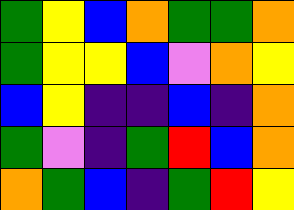[["green", "yellow", "blue", "orange", "green", "green", "orange"], ["green", "yellow", "yellow", "blue", "violet", "orange", "yellow"], ["blue", "yellow", "indigo", "indigo", "blue", "indigo", "orange"], ["green", "violet", "indigo", "green", "red", "blue", "orange"], ["orange", "green", "blue", "indigo", "green", "red", "yellow"]]